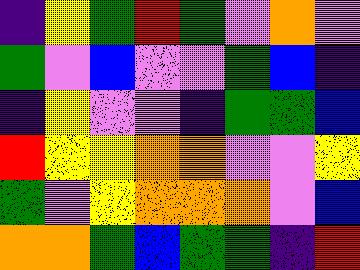[["indigo", "yellow", "green", "red", "green", "violet", "orange", "violet"], ["green", "violet", "blue", "violet", "violet", "green", "blue", "indigo"], ["indigo", "yellow", "violet", "violet", "indigo", "green", "green", "blue"], ["red", "yellow", "yellow", "orange", "orange", "violet", "violet", "yellow"], ["green", "violet", "yellow", "orange", "orange", "orange", "violet", "blue"], ["orange", "orange", "green", "blue", "green", "green", "indigo", "red"]]